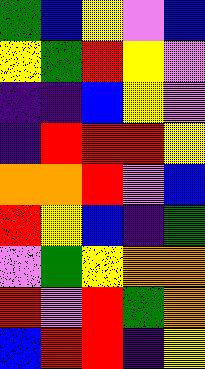[["green", "blue", "yellow", "violet", "blue"], ["yellow", "green", "red", "yellow", "violet"], ["indigo", "indigo", "blue", "yellow", "violet"], ["indigo", "red", "red", "red", "yellow"], ["orange", "orange", "red", "violet", "blue"], ["red", "yellow", "blue", "indigo", "green"], ["violet", "green", "yellow", "orange", "orange"], ["red", "violet", "red", "green", "orange"], ["blue", "red", "red", "indigo", "yellow"]]